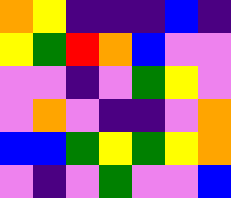[["orange", "yellow", "indigo", "indigo", "indigo", "blue", "indigo"], ["yellow", "green", "red", "orange", "blue", "violet", "violet"], ["violet", "violet", "indigo", "violet", "green", "yellow", "violet"], ["violet", "orange", "violet", "indigo", "indigo", "violet", "orange"], ["blue", "blue", "green", "yellow", "green", "yellow", "orange"], ["violet", "indigo", "violet", "green", "violet", "violet", "blue"]]